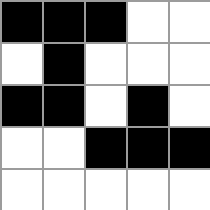[["black", "black", "black", "white", "white"], ["white", "black", "white", "white", "white"], ["black", "black", "white", "black", "white"], ["white", "white", "black", "black", "black"], ["white", "white", "white", "white", "white"]]